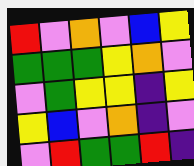[["red", "violet", "orange", "violet", "blue", "yellow"], ["green", "green", "green", "yellow", "orange", "violet"], ["violet", "green", "yellow", "yellow", "indigo", "yellow"], ["yellow", "blue", "violet", "orange", "indigo", "violet"], ["violet", "red", "green", "green", "red", "indigo"]]